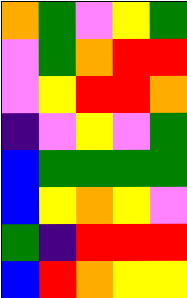[["orange", "green", "violet", "yellow", "green"], ["violet", "green", "orange", "red", "red"], ["violet", "yellow", "red", "red", "orange"], ["indigo", "violet", "yellow", "violet", "green"], ["blue", "green", "green", "green", "green"], ["blue", "yellow", "orange", "yellow", "violet"], ["green", "indigo", "red", "red", "red"], ["blue", "red", "orange", "yellow", "yellow"]]